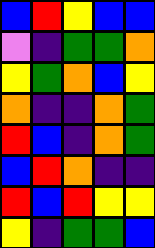[["blue", "red", "yellow", "blue", "blue"], ["violet", "indigo", "green", "green", "orange"], ["yellow", "green", "orange", "blue", "yellow"], ["orange", "indigo", "indigo", "orange", "green"], ["red", "blue", "indigo", "orange", "green"], ["blue", "red", "orange", "indigo", "indigo"], ["red", "blue", "red", "yellow", "yellow"], ["yellow", "indigo", "green", "green", "blue"]]